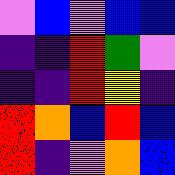[["violet", "blue", "violet", "blue", "blue"], ["indigo", "indigo", "red", "green", "violet"], ["indigo", "indigo", "red", "yellow", "indigo"], ["red", "orange", "blue", "red", "blue"], ["red", "indigo", "violet", "orange", "blue"]]